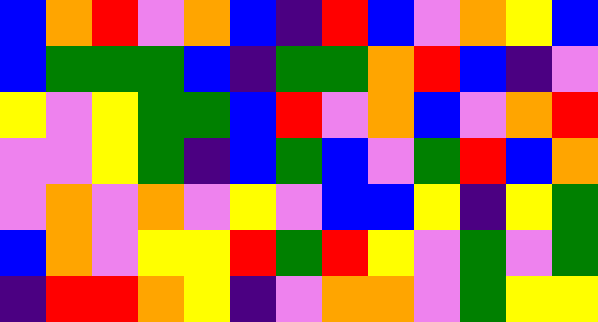[["blue", "orange", "red", "violet", "orange", "blue", "indigo", "red", "blue", "violet", "orange", "yellow", "blue"], ["blue", "green", "green", "green", "blue", "indigo", "green", "green", "orange", "red", "blue", "indigo", "violet"], ["yellow", "violet", "yellow", "green", "green", "blue", "red", "violet", "orange", "blue", "violet", "orange", "red"], ["violet", "violet", "yellow", "green", "indigo", "blue", "green", "blue", "violet", "green", "red", "blue", "orange"], ["violet", "orange", "violet", "orange", "violet", "yellow", "violet", "blue", "blue", "yellow", "indigo", "yellow", "green"], ["blue", "orange", "violet", "yellow", "yellow", "red", "green", "red", "yellow", "violet", "green", "violet", "green"], ["indigo", "red", "red", "orange", "yellow", "indigo", "violet", "orange", "orange", "violet", "green", "yellow", "yellow"]]